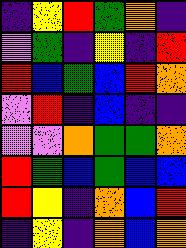[["indigo", "yellow", "red", "green", "orange", "indigo"], ["violet", "green", "indigo", "yellow", "indigo", "red"], ["red", "blue", "green", "blue", "red", "orange"], ["violet", "red", "indigo", "blue", "indigo", "indigo"], ["violet", "violet", "orange", "green", "green", "orange"], ["red", "green", "blue", "green", "blue", "blue"], ["red", "yellow", "indigo", "orange", "blue", "red"], ["indigo", "yellow", "indigo", "orange", "blue", "orange"]]